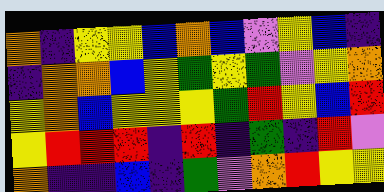[["orange", "indigo", "yellow", "yellow", "blue", "orange", "blue", "violet", "yellow", "blue", "indigo"], ["indigo", "orange", "orange", "blue", "yellow", "green", "yellow", "green", "violet", "yellow", "orange"], ["yellow", "orange", "blue", "yellow", "yellow", "yellow", "green", "red", "yellow", "blue", "red"], ["yellow", "red", "red", "red", "indigo", "red", "indigo", "green", "indigo", "red", "violet"], ["orange", "indigo", "indigo", "blue", "indigo", "green", "violet", "orange", "red", "yellow", "yellow"]]